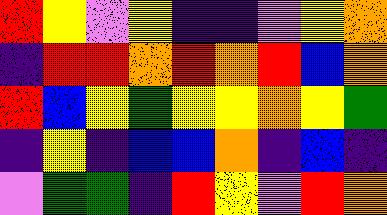[["red", "yellow", "violet", "yellow", "indigo", "indigo", "violet", "yellow", "orange"], ["indigo", "red", "red", "orange", "red", "orange", "red", "blue", "orange"], ["red", "blue", "yellow", "green", "yellow", "yellow", "orange", "yellow", "green"], ["indigo", "yellow", "indigo", "blue", "blue", "orange", "indigo", "blue", "indigo"], ["violet", "green", "green", "indigo", "red", "yellow", "violet", "red", "orange"]]